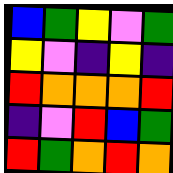[["blue", "green", "yellow", "violet", "green"], ["yellow", "violet", "indigo", "yellow", "indigo"], ["red", "orange", "orange", "orange", "red"], ["indigo", "violet", "red", "blue", "green"], ["red", "green", "orange", "red", "orange"]]